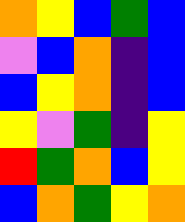[["orange", "yellow", "blue", "green", "blue"], ["violet", "blue", "orange", "indigo", "blue"], ["blue", "yellow", "orange", "indigo", "blue"], ["yellow", "violet", "green", "indigo", "yellow"], ["red", "green", "orange", "blue", "yellow"], ["blue", "orange", "green", "yellow", "orange"]]